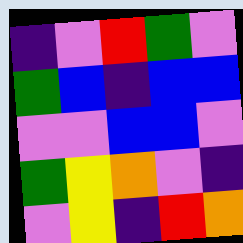[["indigo", "violet", "red", "green", "violet"], ["green", "blue", "indigo", "blue", "blue"], ["violet", "violet", "blue", "blue", "violet"], ["green", "yellow", "orange", "violet", "indigo"], ["violet", "yellow", "indigo", "red", "orange"]]